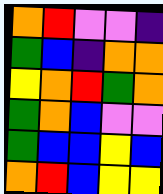[["orange", "red", "violet", "violet", "indigo"], ["green", "blue", "indigo", "orange", "orange"], ["yellow", "orange", "red", "green", "orange"], ["green", "orange", "blue", "violet", "violet"], ["green", "blue", "blue", "yellow", "blue"], ["orange", "red", "blue", "yellow", "yellow"]]